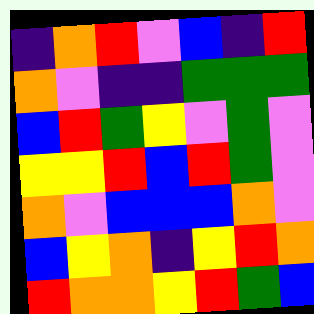[["indigo", "orange", "red", "violet", "blue", "indigo", "red"], ["orange", "violet", "indigo", "indigo", "green", "green", "green"], ["blue", "red", "green", "yellow", "violet", "green", "violet"], ["yellow", "yellow", "red", "blue", "red", "green", "violet"], ["orange", "violet", "blue", "blue", "blue", "orange", "violet"], ["blue", "yellow", "orange", "indigo", "yellow", "red", "orange"], ["red", "orange", "orange", "yellow", "red", "green", "blue"]]